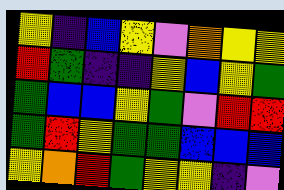[["yellow", "indigo", "blue", "yellow", "violet", "orange", "yellow", "yellow"], ["red", "green", "indigo", "indigo", "yellow", "blue", "yellow", "green"], ["green", "blue", "blue", "yellow", "green", "violet", "red", "red"], ["green", "red", "yellow", "green", "green", "blue", "blue", "blue"], ["yellow", "orange", "red", "green", "yellow", "yellow", "indigo", "violet"]]